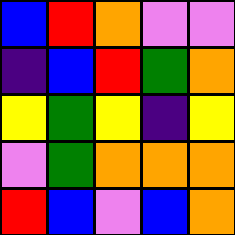[["blue", "red", "orange", "violet", "violet"], ["indigo", "blue", "red", "green", "orange"], ["yellow", "green", "yellow", "indigo", "yellow"], ["violet", "green", "orange", "orange", "orange"], ["red", "blue", "violet", "blue", "orange"]]